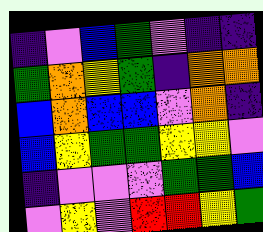[["indigo", "violet", "blue", "green", "violet", "indigo", "indigo"], ["green", "orange", "yellow", "green", "indigo", "orange", "orange"], ["blue", "orange", "blue", "blue", "violet", "orange", "indigo"], ["blue", "yellow", "green", "green", "yellow", "yellow", "violet"], ["indigo", "violet", "violet", "violet", "green", "green", "blue"], ["violet", "yellow", "violet", "red", "red", "yellow", "green"]]